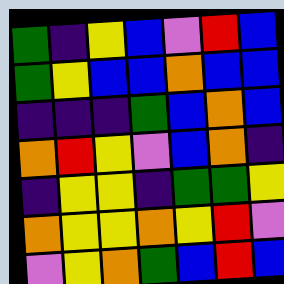[["green", "indigo", "yellow", "blue", "violet", "red", "blue"], ["green", "yellow", "blue", "blue", "orange", "blue", "blue"], ["indigo", "indigo", "indigo", "green", "blue", "orange", "blue"], ["orange", "red", "yellow", "violet", "blue", "orange", "indigo"], ["indigo", "yellow", "yellow", "indigo", "green", "green", "yellow"], ["orange", "yellow", "yellow", "orange", "yellow", "red", "violet"], ["violet", "yellow", "orange", "green", "blue", "red", "blue"]]